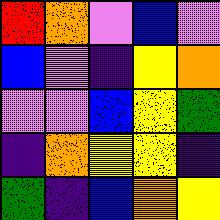[["red", "orange", "violet", "blue", "violet"], ["blue", "violet", "indigo", "yellow", "orange"], ["violet", "violet", "blue", "yellow", "green"], ["indigo", "orange", "yellow", "yellow", "indigo"], ["green", "indigo", "blue", "orange", "yellow"]]